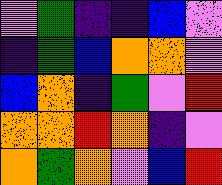[["violet", "green", "indigo", "indigo", "blue", "violet"], ["indigo", "green", "blue", "orange", "orange", "violet"], ["blue", "orange", "indigo", "green", "violet", "red"], ["orange", "orange", "red", "orange", "indigo", "violet"], ["orange", "green", "orange", "violet", "blue", "red"]]